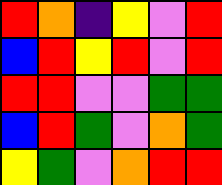[["red", "orange", "indigo", "yellow", "violet", "red"], ["blue", "red", "yellow", "red", "violet", "red"], ["red", "red", "violet", "violet", "green", "green"], ["blue", "red", "green", "violet", "orange", "green"], ["yellow", "green", "violet", "orange", "red", "red"]]